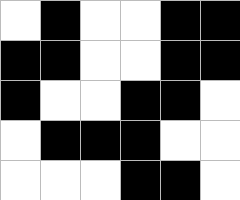[["white", "black", "white", "white", "black", "black"], ["black", "black", "white", "white", "black", "black"], ["black", "white", "white", "black", "black", "white"], ["white", "black", "black", "black", "white", "white"], ["white", "white", "white", "black", "black", "white"]]